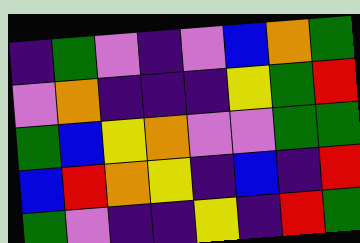[["indigo", "green", "violet", "indigo", "violet", "blue", "orange", "green"], ["violet", "orange", "indigo", "indigo", "indigo", "yellow", "green", "red"], ["green", "blue", "yellow", "orange", "violet", "violet", "green", "green"], ["blue", "red", "orange", "yellow", "indigo", "blue", "indigo", "red"], ["green", "violet", "indigo", "indigo", "yellow", "indigo", "red", "green"]]